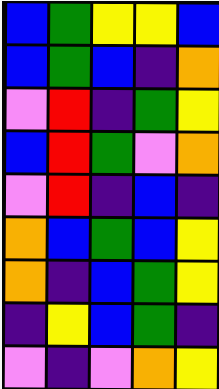[["blue", "green", "yellow", "yellow", "blue"], ["blue", "green", "blue", "indigo", "orange"], ["violet", "red", "indigo", "green", "yellow"], ["blue", "red", "green", "violet", "orange"], ["violet", "red", "indigo", "blue", "indigo"], ["orange", "blue", "green", "blue", "yellow"], ["orange", "indigo", "blue", "green", "yellow"], ["indigo", "yellow", "blue", "green", "indigo"], ["violet", "indigo", "violet", "orange", "yellow"]]